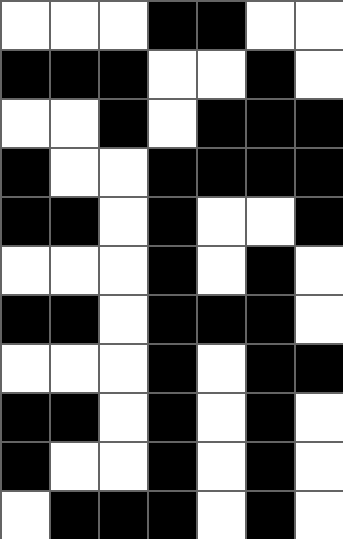[["white", "white", "white", "black", "black", "white", "white"], ["black", "black", "black", "white", "white", "black", "white"], ["white", "white", "black", "white", "black", "black", "black"], ["black", "white", "white", "black", "black", "black", "black"], ["black", "black", "white", "black", "white", "white", "black"], ["white", "white", "white", "black", "white", "black", "white"], ["black", "black", "white", "black", "black", "black", "white"], ["white", "white", "white", "black", "white", "black", "black"], ["black", "black", "white", "black", "white", "black", "white"], ["black", "white", "white", "black", "white", "black", "white"], ["white", "black", "black", "black", "white", "black", "white"]]